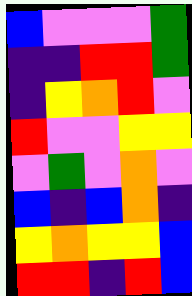[["blue", "violet", "violet", "violet", "green"], ["indigo", "indigo", "red", "red", "green"], ["indigo", "yellow", "orange", "red", "violet"], ["red", "violet", "violet", "yellow", "yellow"], ["violet", "green", "violet", "orange", "violet"], ["blue", "indigo", "blue", "orange", "indigo"], ["yellow", "orange", "yellow", "yellow", "blue"], ["red", "red", "indigo", "red", "blue"]]